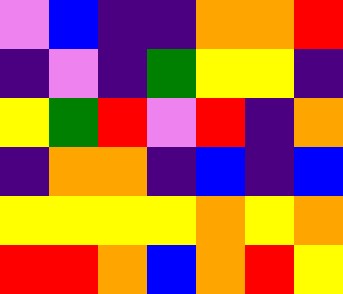[["violet", "blue", "indigo", "indigo", "orange", "orange", "red"], ["indigo", "violet", "indigo", "green", "yellow", "yellow", "indigo"], ["yellow", "green", "red", "violet", "red", "indigo", "orange"], ["indigo", "orange", "orange", "indigo", "blue", "indigo", "blue"], ["yellow", "yellow", "yellow", "yellow", "orange", "yellow", "orange"], ["red", "red", "orange", "blue", "orange", "red", "yellow"]]